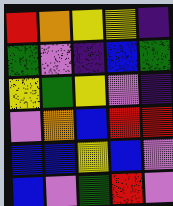[["red", "orange", "yellow", "yellow", "indigo"], ["green", "violet", "indigo", "blue", "green"], ["yellow", "green", "yellow", "violet", "indigo"], ["violet", "orange", "blue", "red", "red"], ["blue", "blue", "yellow", "blue", "violet"], ["blue", "violet", "green", "red", "violet"]]